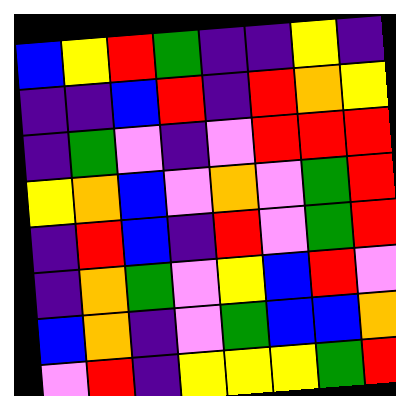[["blue", "yellow", "red", "green", "indigo", "indigo", "yellow", "indigo"], ["indigo", "indigo", "blue", "red", "indigo", "red", "orange", "yellow"], ["indigo", "green", "violet", "indigo", "violet", "red", "red", "red"], ["yellow", "orange", "blue", "violet", "orange", "violet", "green", "red"], ["indigo", "red", "blue", "indigo", "red", "violet", "green", "red"], ["indigo", "orange", "green", "violet", "yellow", "blue", "red", "violet"], ["blue", "orange", "indigo", "violet", "green", "blue", "blue", "orange"], ["violet", "red", "indigo", "yellow", "yellow", "yellow", "green", "red"]]